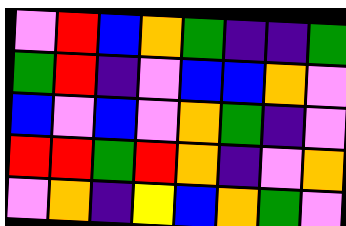[["violet", "red", "blue", "orange", "green", "indigo", "indigo", "green"], ["green", "red", "indigo", "violet", "blue", "blue", "orange", "violet"], ["blue", "violet", "blue", "violet", "orange", "green", "indigo", "violet"], ["red", "red", "green", "red", "orange", "indigo", "violet", "orange"], ["violet", "orange", "indigo", "yellow", "blue", "orange", "green", "violet"]]